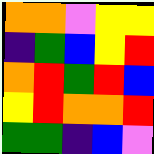[["orange", "orange", "violet", "yellow", "yellow"], ["indigo", "green", "blue", "yellow", "red"], ["orange", "red", "green", "red", "blue"], ["yellow", "red", "orange", "orange", "red"], ["green", "green", "indigo", "blue", "violet"]]